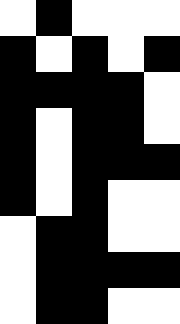[["white", "black", "white", "white", "white"], ["black", "white", "black", "white", "black"], ["black", "black", "black", "black", "white"], ["black", "white", "black", "black", "white"], ["black", "white", "black", "black", "black"], ["black", "white", "black", "white", "white"], ["white", "black", "black", "white", "white"], ["white", "black", "black", "black", "black"], ["white", "black", "black", "white", "white"]]